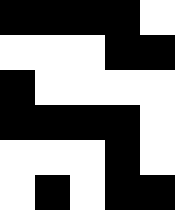[["black", "black", "black", "black", "white"], ["white", "white", "white", "black", "black"], ["black", "white", "white", "white", "white"], ["black", "black", "black", "black", "white"], ["white", "white", "white", "black", "white"], ["white", "black", "white", "black", "black"]]